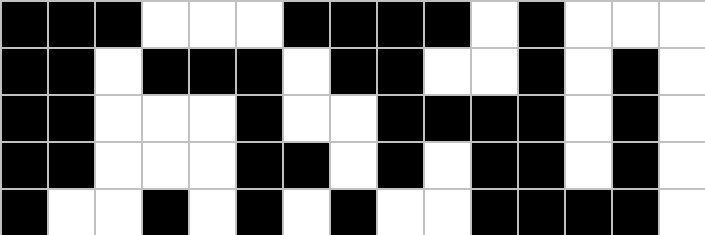[["black", "black", "black", "white", "white", "white", "black", "black", "black", "black", "white", "black", "white", "white", "white"], ["black", "black", "white", "black", "black", "black", "white", "black", "black", "white", "white", "black", "white", "black", "white"], ["black", "black", "white", "white", "white", "black", "white", "white", "black", "black", "black", "black", "white", "black", "white"], ["black", "black", "white", "white", "white", "black", "black", "white", "black", "white", "black", "black", "white", "black", "white"], ["black", "white", "white", "black", "white", "black", "white", "black", "white", "white", "black", "black", "black", "black", "white"]]